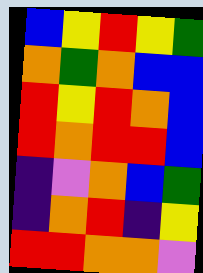[["blue", "yellow", "red", "yellow", "green"], ["orange", "green", "orange", "blue", "blue"], ["red", "yellow", "red", "orange", "blue"], ["red", "orange", "red", "red", "blue"], ["indigo", "violet", "orange", "blue", "green"], ["indigo", "orange", "red", "indigo", "yellow"], ["red", "red", "orange", "orange", "violet"]]